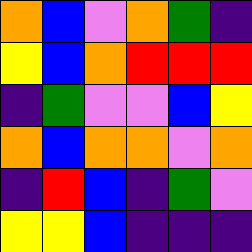[["orange", "blue", "violet", "orange", "green", "indigo"], ["yellow", "blue", "orange", "red", "red", "red"], ["indigo", "green", "violet", "violet", "blue", "yellow"], ["orange", "blue", "orange", "orange", "violet", "orange"], ["indigo", "red", "blue", "indigo", "green", "violet"], ["yellow", "yellow", "blue", "indigo", "indigo", "indigo"]]